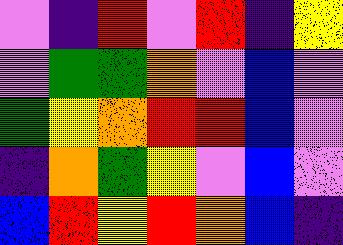[["violet", "indigo", "red", "violet", "red", "indigo", "yellow"], ["violet", "green", "green", "orange", "violet", "blue", "violet"], ["green", "yellow", "orange", "red", "red", "blue", "violet"], ["indigo", "orange", "green", "yellow", "violet", "blue", "violet"], ["blue", "red", "yellow", "red", "orange", "blue", "indigo"]]